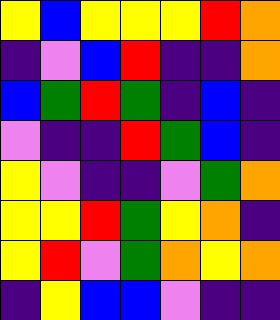[["yellow", "blue", "yellow", "yellow", "yellow", "red", "orange"], ["indigo", "violet", "blue", "red", "indigo", "indigo", "orange"], ["blue", "green", "red", "green", "indigo", "blue", "indigo"], ["violet", "indigo", "indigo", "red", "green", "blue", "indigo"], ["yellow", "violet", "indigo", "indigo", "violet", "green", "orange"], ["yellow", "yellow", "red", "green", "yellow", "orange", "indigo"], ["yellow", "red", "violet", "green", "orange", "yellow", "orange"], ["indigo", "yellow", "blue", "blue", "violet", "indigo", "indigo"]]